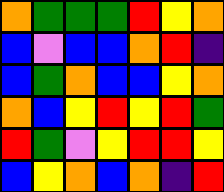[["orange", "green", "green", "green", "red", "yellow", "orange"], ["blue", "violet", "blue", "blue", "orange", "red", "indigo"], ["blue", "green", "orange", "blue", "blue", "yellow", "orange"], ["orange", "blue", "yellow", "red", "yellow", "red", "green"], ["red", "green", "violet", "yellow", "red", "red", "yellow"], ["blue", "yellow", "orange", "blue", "orange", "indigo", "red"]]